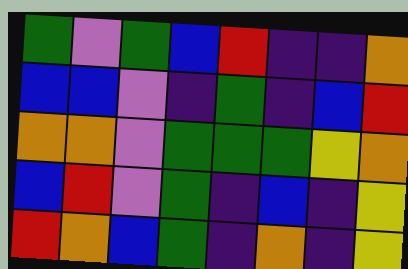[["green", "violet", "green", "blue", "red", "indigo", "indigo", "orange"], ["blue", "blue", "violet", "indigo", "green", "indigo", "blue", "red"], ["orange", "orange", "violet", "green", "green", "green", "yellow", "orange"], ["blue", "red", "violet", "green", "indigo", "blue", "indigo", "yellow"], ["red", "orange", "blue", "green", "indigo", "orange", "indigo", "yellow"]]